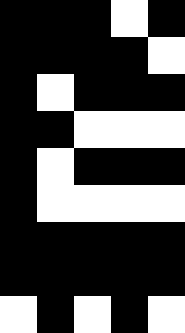[["black", "black", "black", "white", "black"], ["black", "black", "black", "black", "white"], ["black", "white", "black", "black", "black"], ["black", "black", "white", "white", "white"], ["black", "white", "black", "black", "black"], ["black", "white", "white", "white", "white"], ["black", "black", "black", "black", "black"], ["black", "black", "black", "black", "black"], ["white", "black", "white", "black", "white"]]